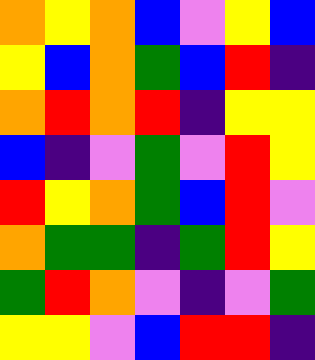[["orange", "yellow", "orange", "blue", "violet", "yellow", "blue"], ["yellow", "blue", "orange", "green", "blue", "red", "indigo"], ["orange", "red", "orange", "red", "indigo", "yellow", "yellow"], ["blue", "indigo", "violet", "green", "violet", "red", "yellow"], ["red", "yellow", "orange", "green", "blue", "red", "violet"], ["orange", "green", "green", "indigo", "green", "red", "yellow"], ["green", "red", "orange", "violet", "indigo", "violet", "green"], ["yellow", "yellow", "violet", "blue", "red", "red", "indigo"]]